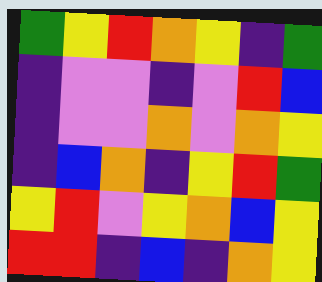[["green", "yellow", "red", "orange", "yellow", "indigo", "green"], ["indigo", "violet", "violet", "indigo", "violet", "red", "blue"], ["indigo", "violet", "violet", "orange", "violet", "orange", "yellow"], ["indigo", "blue", "orange", "indigo", "yellow", "red", "green"], ["yellow", "red", "violet", "yellow", "orange", "blue", "yellow"], ["red", "red", "indigo", "blue", "indigo", "orange", "yellow"]]